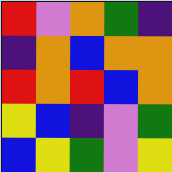[["red", "violet", "orange", "green", "indigo"], ["indigo", "orange", "blue", "orange", "orange"], ["red", "orange", "red", "blue", "orange"], ["yellow", "blue", "indigo", "violet", "green"], ["blue", "yellow", "green", "violet", "yellow"]]